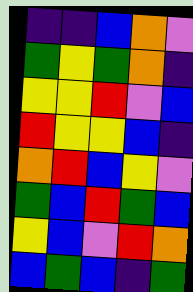[["indigo", "indigo", "blue", "orange", "violet"], ["green", "yellow", "green", "orange", "indigo"], ["yellow", "yellow", "red", "violet", "blue"], ["red", "yellow", "yellow", "blue", "indigo"], ["orange", "red", "blue", "yellow", "violet"], ["green", "blue", "red", "green", "blue"], ["yellow", "blue", "violet", "red", "orange"], ["blue", "green", "blue", "indigo", "green"]]